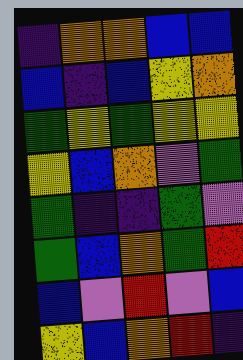[["indigo", "orange", "orange", "blue", "blue"], ["blue", "indigo", "blue", "yellow", "orange"], ["green", "yellow", "green", "yellow", "yellow"], ["yellow", "blue", "orange", "violet", "green"], ["green", "indigo", "indigo", "green", "violet"], ["green", "blue", "orange", "green", "red"], ["blue", "violet", "red", "violet", "blue"], ["yellow", "blue", "orange", "red", "indigo"]]